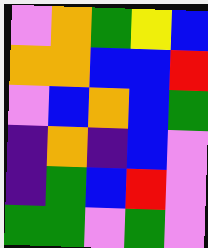[["violet", "orange", "green", "yellow", "blue"], ["orange", "orange", "blue", "blue", "red"], ["violet", "blue", "orange", "blue", "green"], ["indigo", "orange", "indigo", "blue", "violet"], ["indigo", "green", "blue", "red", "violet"], ["green", "green", "violet", "green", "violet"]]